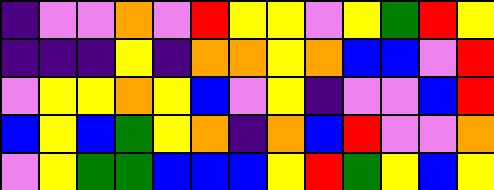[["indigo", "violet", "violet", "orange", "violet", "red", "yellow", "yellow", "violet", "yellow", "green", "red", "yellow"], ["indigo", "indigo", "indigo", "yellow", "indigo", "orange", "orange", "yellow", "orange", "blue", "blue", "violet", "red"], ["violet", "yellow", "yellow", "orange", "yellow", "blue", "violet", "yellow", "indigo", "violet", "violet", "blue", "red"], ["blue", "yellow", "blue", "green", "yellow", "orange", "indigo", "orange", "blue", "red", "violet", "violet", "orange"], ["violet", "yellow", "green", "green", "blue", "blue", "blue", "yellow", "red", "green", "yellow", "blue", "yellow"]]